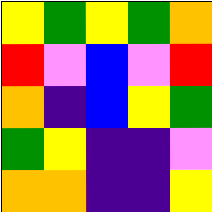[["yellow", "green", "yellow", "green", "orange"], ["red", "violet", "blue", "violet", "red"], ["orange", "indigo", "blue", "yellow", "green"], ["green", "yellow", "indigo", "indigo", "violet"], ["orange", "orange", "indigo", "indigo", "yellow"]]